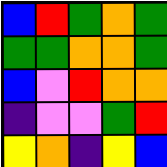[["blue", "red", "green", "orange", "green"], ["green", "green", "orange", "orange", "green"], ["blue", "violet", "red", "orange", "orange"], ["indigo", "violet", "violet", "green", "red"], ["yellow", "orange", "indigo", "yellow", "blue"]]